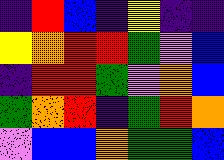[["indigo", "red", "blue", "indigo", "yellow", "indigo", "indigo"], ["yellow", "orange", "red", "red", "green", "violet", "blue"], ["indigo", "red", "red", "green", "violet", "orange", "blue"], ["green", "orange", "red", "indigo", "green", "red", "orange"], ["violet", "blue", "blue", "orange", "green", "green", "blue"]]